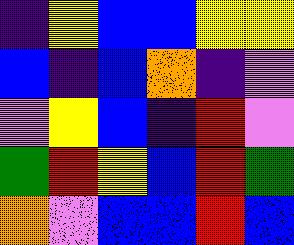[["indigo", "yellow", "blue", "blue", "yellow", "yellow"], ["blue", "indigo", "blue", "orange", "indigo", "violet"], ["violet", "yellow", "blue", "indigo", "red", "violet"], ["green", "red", "yellow", "blue", "red", "green"], ["orange", "violet", "blue", "blue", "red", "blue"]]